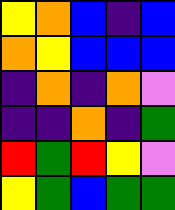[["yellow", "orange", "blue", "indigo", "blue"], ["orange", "yellow", "blue", "blue", "blue"], ["indigo", "orange", "indigo", "orange", "violet"], ["indigo", "indigo", "orange", "indigo", "green"], ["red", "green", "red", "yellow", "violet"], ["yellow", "green", "blue", "green", "green"]]